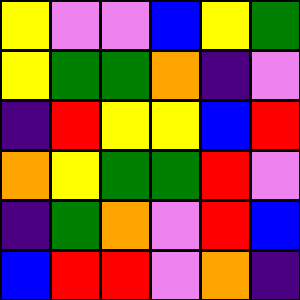[["yellow", "violet", "violet", "blue", "yellow", "green"], ["yellow", "green", "green", "orange", "indigo", "violet"], ["indigo", "red", "yellow", "yellow", "blue", "red"], ["orange", "yellow", "green", "green", "red", "violet"], ["indigo", "green", "orange", "violet", "red", "blue"], ["blue", "red", "red", "violet", "orange", "indigo"]]